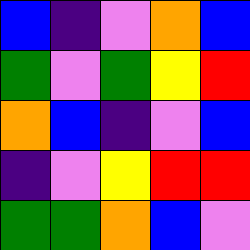[["blue", "indigo", "violet", "orange", "blue"], ["green", "violet", "green", "yellow", "red"], ["orange", "blue", "indigo", "violet", "blue"], ["indigo", "violet", "yellow", "red", "red"], ["green", "green", "orange", "blue", "violet"]]